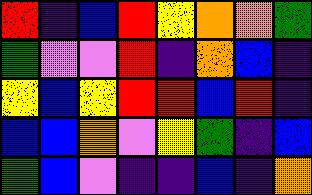[["red", "indigo", "blue", "red", "yellow", "orange", "orange", "green"], ["green", "violet", "violet", "red", "indigo", "orange", "blue", "indigo"], ["yellow", "blue", "yellow", "red", "red", "blue", "red", "indigo"], ["blue", "blue", "orange", "violet", "yellow", "green", "indigo", "blue"], ["green", "blue", "violet", "indigo", "indigo", "blue", "indigo", "orange"]]